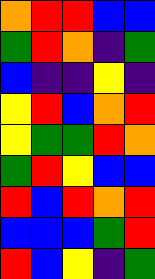[["orange", "red", "red", "blue", "blue"], ["green", "red", "orange", "indigo", "green"], ["blue", "indigo", "indigo", "yellow", "indigo"], ["yellow", "red", "blue", "orange", "red"], ["yellow", "green", "green", "red", "orange"], ["green", "red", "yellow", "blue", "blue"], ["red", "blue", "red", "orange", "red"], ["blue", "blue", "blue", "green", "red"], ["red", "blue", "yellow", "indigo", "green"]]